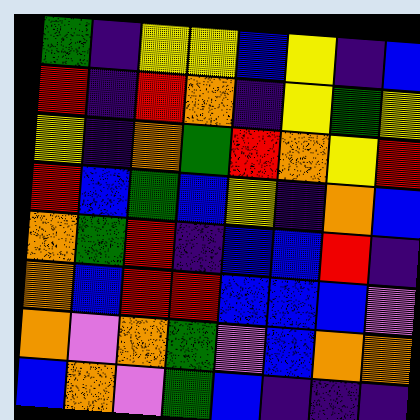[["green", "indigo", "yellow", "yellow", "blue", "yellow", "indigo", "blue"], ["red", "indigo", "red", "orange", "indigo", "yellow", "green", "yellow"], ["yellow", "indigo", "orange", "green", "red", "orange", "yellow", "red"], ["red", "blue", "green", "blue", "yellow", "indigo", "orange", "blue"], ["orange", "green", "red", "indigo", "blue", "blue", "red", "indigo"], ["orange", "blue", "red", "red", "blue", "blue", "blue", "violet"], ["orange", "violet", "orange", "green", "violet", "blue", "orange", "orange"], ["blue", "orange", "violet", "green", "blue", "indigo", "indigo", "indigo"]]